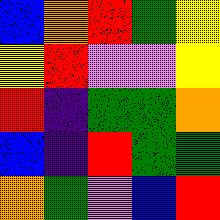[["blue", "orange", "red", "green", "yellow"], ["yellow", "red", "violet", "violet", "yellow"], ["red", "indigo", "green", "green", "orange"], ["blue", "indigo", "red", "green", "green"], ["orange", "green", "violet", "blue", "red"]]